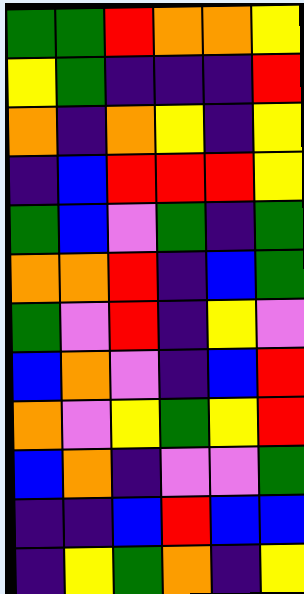[["green", "green", "red", "orange", "orange", "yellow"], ["yellow", "green", "indigo", "indigo", "indigo", "red"], ["orange", "indigo", "orange", "yellow", "indigo", "yellow"], ["indigo", "blue", "red", "red", "red", "yellow"], ["green", "blue", "violet", "green", "indigo", "green"], ["orange", "orange", "red", "indigo", "blue", "green"], ["green", "violet", "red", "indigo", "yellow", "violet"], ["blue", "orange", "violet", "indigo", "blue", "red"], ["orange", "violet", "yellow", "green", "yellow", "red"], ["blue", "orange", "indigo", "violet", "violet", "green"], ["indigo", "indigo", "blue", "red", "blue", "blue"], ["indigo", "yellow", "green", "orange", "indigo", "yellow"]]